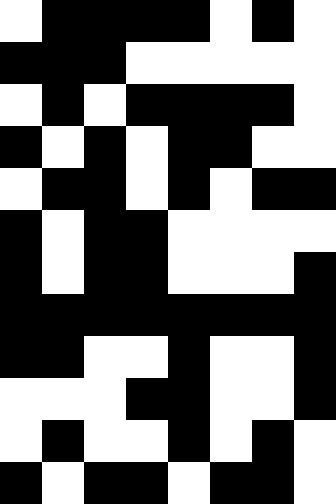[["white", "black", "black", "black", "black", "white", "black", "white"], ["black", "black", "black", "white", "white", "white", "white", "white"], ["white", "black", "white", "black", "black", "black", "black", "white"], ["black", "white", "black", "white", "black", "black", "white", "white"], ["white", "black", "black", "white", "black", "white", "black", "black"], ["black", "white", "black", "black", "white", "white", "white", "white"], ["black", "white", "black", "black", "white", "white", "white", "black"], ["black", "black", "black", "black", "black", "black", "black", "black"], ["black", "black", "white", "white", "black", "white", "white", "black"], ["white", "white", "white", "black", "black", "white", "white", "black"], ["white", "black", "white", "white", "black", "white", "black", "white"], ["black", "white", "black", "black", "white", "black", "black", "white"]]